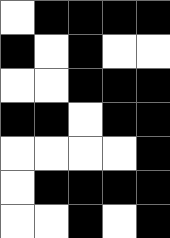[["white", "black", "black", "black", "black"], ["black", "white", "black", "white", "white"], ["white", "white", "black", "black", "black"], ["black", "black", "white", "black", "black"], ["white", "white", "white", "white", "black"], ["white", "black", "black", "black", "black"], ["white", "white", "black", "white", "black"]]